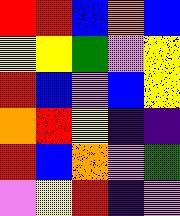[["red", "red", "blue", "orange", "blue"], ["yellow", "yellow", "green", "violet", "yellow"], ["red", "blue", "violet", "blue", "yellow"], ["orange", "red", "yellow", "indigo", "indigo"], ["red", "blue", "orange", "violet", "green"], ["violet", "yellow", "red", "indigo", "violet"]]